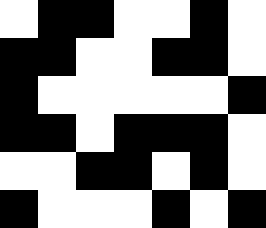[["white", "black", "black", "white", "white", "black", "white"], ["black", "black", "white", "white", "black", "black", "white"], ["black", "white", "white", "white", "white", "white", "black"], ["black", "black", "white", "black", "black", "black", "white"], ["white", "white", "black", "black", "white", "black", "white"], ["black", "white", "white", "white", "black", "white", "black"]]